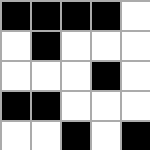[["black", "black", "black", "black", "white"], ["white", "black", "white", "white", "white"], ["white", "white", "white", "black", "white"], ["black", "black", "white", "white", "white"], ["white", "white", "black", "white", "black"]]